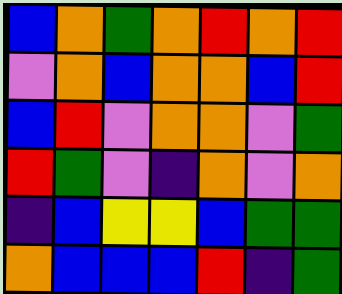[["blue", "orange", "green", "orange", "red", "orange", "red"], ["violet", "orange", "blue", "orange", "orange", "blue", "red"], ["blue", "red", "violet", "orange", "orange", "violet", "green"], ["red", "green", "violet", "indigo", "orange", "violet", "orange"], ["indigo", "blue", "yellow", "yellow", "blue", "green", "green"], ["orange", "blue", "blue", "blue", "red", "indigo", "green"]]